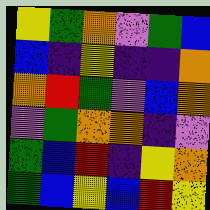[["yellow", "green", "orange", "violet", "green", "blue"], ["blue", "indigo", "yellow", "indigo", "indigo", "orange"], ["orange", "red", "green", "violet", "blue", "orange"], ["violet", "green", "orange", "orange", "indigo", "violet"], ["green", "blue", "red", "indigo", "yellow", "orange"], ["green", "blue", "yellow", "blue", "red", "yellow"]]